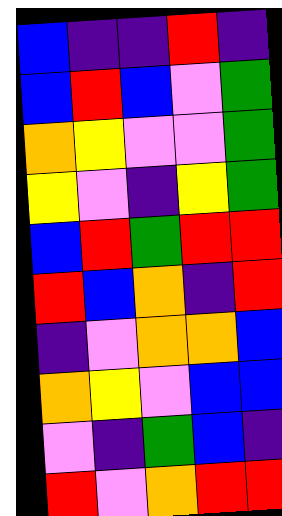[["blue", "indigo", "indigo", "red", "indigo"], ["blue", "red", "blue", "violet", "green"], ["orange", "yellow", "violet", "violet", "green"], ["yellow", "violet", "indigo", "yellow", "green"], ["blue", "red", "green", "red", "red"], ["red", "blue", "orange", "indigo", "red"], ["indigo", "violet", "orange", "orange", "blue"], ["orange", "yellow", "violet", "blue", "blue"], ["violet", "indigo", "green", "blue", "indigo"], ["red", "violet", "orange", "red", "red"]]